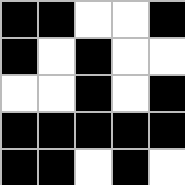[["black", "black", "white", "white", "black"], ["black", "white", "black", "white", "white"], ["white", "white", "black", "white", "black"], ["black", "black", "black", "black", "black"], ["black", "black", "white", "black", "white"]]